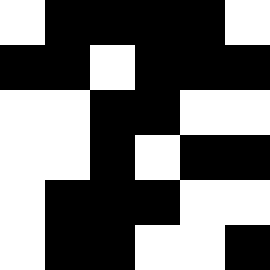[["white", "black", "black", "black", "black", "white"], ["black", "black", "white", "black", "black", "black"], ["white", "white", "black", "black", "white", "white"], ["white", "white", "black", "white", "black", "black"], ["white", "black", "black", "black", "white", "white"], ["white", "black", "black", "white", "white", "black"]]